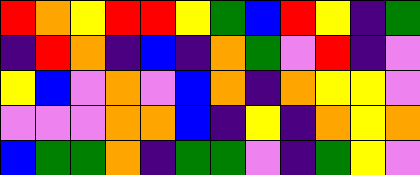[["red", "orange", "yellow", "red", "red", "yellow", "green", "blue", "red", "yellow", "indigo", "green"], ["indigo", "red", "orange", "indigo", "blue", "indigo", "orange", "green", "violet", "red", "indigo", "violet"], ["yellow", "blue", "violet", "orange", "violet", "blue", "orange", "indigo", "orange", "yellow", "yellow", "violet"], ["violet", "violet", "violet", "orange", "orange", "blue", "indigo", "yellow", "indigo", "orange", "yellow", "orange"], ["blue", "green", "green", "orange", "indigo", "green", "green", "violet", "indigo", "green", "yellow", "violet"]]